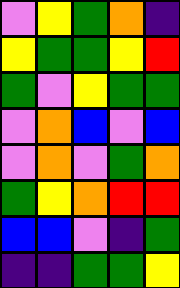[["violet", "yellow", "green", "orange", "indigo"], ["yellow", "green", "green", "yellow", "red"], ["green", "violet", "yellow", "green", "green"], ["violet", "orange", "blue", "violet", "blue"], ["violet", "orange", "violet", "green", "orange"], ["green", "yellow", "orange", "red", "red"], ["blue", "blue", "violet", "indigo", "green"], ["indigo", "indigo", "green", "green", "yellow"]]